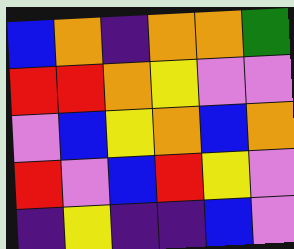[["blue", "orange", "indigo", "orange", "orange", "green"], ["red", "red", "orange", "yellow", "violet", "violet"], ["violet", "blue", "yellow", "orange", "blue", "orange"], ["red", "violet", "blue", "red", "yellow", "violet"], ["indigo", "yellow", "indigo", "indigo", "blue", "violet"]]